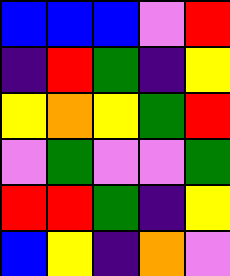[["blue", "blue", "blue", "violet", "red"], ["indigo", "red", "green", "indigo", "yellow"], ["yellow", "orange", "yellow", "green", "red"], ["violet", "green", "violet", "violet", "green"], ["red", "red", "green", "indigo", "yellow"], ["blue", "yellow", "indigo", "orange", "violet"]]